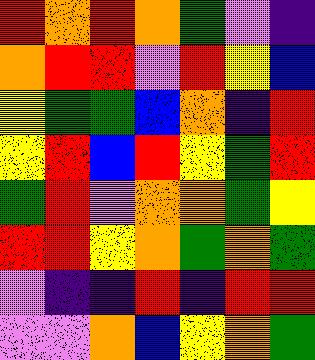[["red", "orange", "red", "orange", "green", "violet", "indigo"], ["orange", "red", "red", "violet", "red", "yellow", "blue"], ["yellow", "green", "green", "blue", "orange", "indigo", "red"], ["yellow", "red", "blue", "red", "yellow", "green", "red"], ["green", "red", "violet", "orange", "orange", "green", "yellow"], ["red", "red", "yellow", "orange", "green", "orange", "green"], ["violet", "indigo", "indigo", "red", "indigo", "red", "red"], ["violet", "violet", "orange", "blue", "yellow", "orange", "green"]]